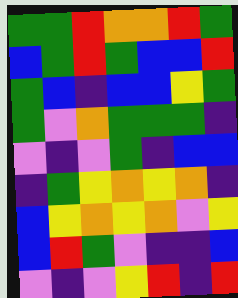[["green", "green", "red", "orange", "orange", "red", "green"], ["blue", "green", "red", "green", "blue", "blue", "red"], ["green", "blue", "indigo", "blue", "blue", "yellow", "green"], ["green", "violet", "orange", "green", "green", "green", "indigo"], ["violet", "indigo", "violet", "green", "indigo", "blue", "blue"], ["indigo", "green", "yellow", "orange", "yellow", "orange", "indigo"], ["blue", "yellow", "orange", "yellow", "orange", "violet", "yellow"], ["blue", "red", "green", "violet", "indigo", "indigo", "blue"], ["violet", "indigo", "violet", "yellow", "red", "indigo", "red"]]